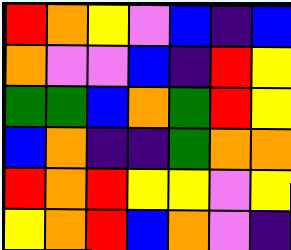[["red", "orange", "yellow", "violet", "blue", "indigo", "blue"], ["orange", "violet", "violet", "blue", "indigo", "red", "yellow"], ["green", "green", "blue", "orange", "green", "red", "yellow"], ["blue", "orange", "indigo", "indigo", "green", "orange", "orange"], ["red", "orange", "red", "yellow", "yellow", "violet", "yellow"], ["yellow", "orange", "red", "blue", "orange", "violet", "indigo"]]